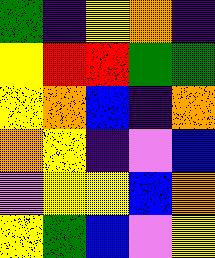[["green", "indigo", "yellow", "orange", "indigo"], ["yellow", "red", "red", "green", "green"], ["yellow", "orange", "blue", "indigo", "orange"], ["orange", "yellow", "indigo", "violet", "blue"], ["violet", "yellow", "yellow", "blue", "orange"], ["yellow", "green", "blue", "violet", "yellow"]]